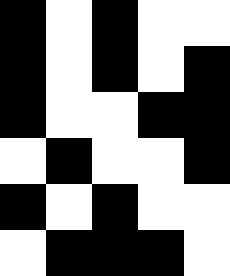[["black", "white", "black", "white", "white"], ["black", "white", "black", "white", "black"], ["black", "white", "white", "black", "black"], ["white", "black", "white", "white", "black"], ["black", "white", "black", "white", "white"], ["white", "black", "black", "black", "white"]]